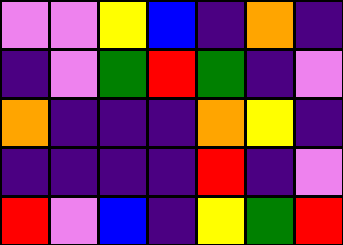[["violet", "violet", "yellow", "blue", "indigo", "orange", "indigo"], ["indigo", "violet", "green", "red", "green", "indigo", "violet"], ["orange", "indigo", "indigo", "indigo", "orange", "yellow", "indigo"], ["indigo", "indigo", "indigo", "indigo", "red", "indigo", "violet"], ["red", "violet", "blue", "indigo", "yellow", "green", "red"]]